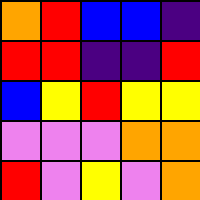[["orange", "red", "blue", "blue", "indigo"], ["red", "red", "indigo", "indigo", "red"], ["blue", "yellow", "red", "yellow", "yellow"], ["violet", "violet", "violet", "orange", "orange"], ["red", "violet", "yellow", "violet", "orange"]]